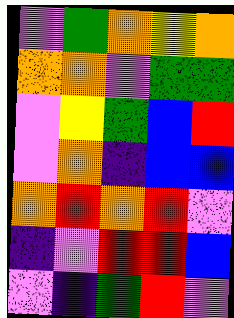[["violet", "green", "orange", "yellow", "orange"], ["orange", "orange", "violet", "green", "green"], ["violet", "yellow", "green", "blue", "red"], ["violet", "orange", "indigo", "blue", "blue"], ["orange", "red", "orange", "red", "violet"], ["indigo", "violet", "red", "red", "blue"], ["violet", "indigo", "green", "red", "violet"]]